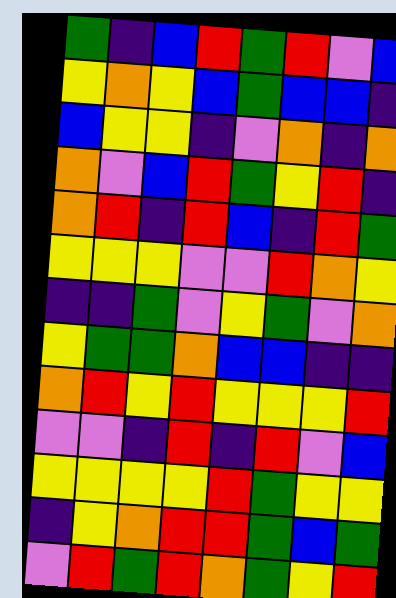[["green", "indigo", "blue", "red", "green", "red", "violet", "blue"], ["yellow", "orange", "yellow", "blue", "green", "blue", "blue", "indigo"], ["blue", "yellow", "yellow", "indigo", "violet", "orange", "indigo", "orange"], ["orange", "violet", "blue", "red", "green", "yellow", "red", "indigo"], ["orange", "red", "indigo", "red", "blue", "indigo", "red", "green"], ["yellow", "yellow", "yellow", "violet", "violet", "red", "orange", "yellow"], ["indigo", "indigo", "green", "violet", "yellow", "green", "violet", "orange"], ["yellow", "green", "green", "orange", "blue", "blue", "indigo", "indigo"], ["orange", "red", "yellow", "red", "yellow", "yellow", "yellow", "red"], ["violet", "violet", "indigo", "red", "indigo", "red", "violet", "blue"], ["yellow", "yellow", "yellow", "yellow", "red", "green", "yellow", "yellow"], ["indigo", "yellow", "orange", "red", "red", "green", "blue", "green"], ["violet", "red", "green", "red", "orange", "green", "yellow", "red"]]